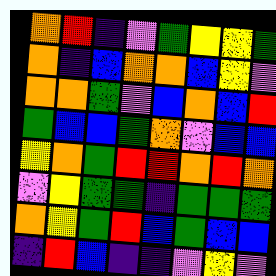[["orange", "red", "indigo", "violet", "green", "yellow", "yellow", "green"], ["orange", "indigo", "blue", "orange", "orange", "blue", "yellow", "violet"], ["orange", "orange", "green", "violet", "blue", "orange", "blue", "red"], ["green", "blue", "blue", "green", "orange", "violet", "blue", "blue"], ["yellow", "orange", "green", "red", "red", "orange", "red", "orange"], ["violet", "yellow", "green", "green", "indigo", "green", "green", "green"], ["orange", "yellow", "green", "red", "blue", "green", "blue", "blue"], ["indigo", "red", "blue", "indigo", "indigo", "violet", "yellow", "violet"]]